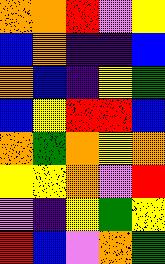[["orange", "orange", "red", "violet", "yellow"], ["blue", "orange", "indigo", "indigo", "blue"], ["orange", "blue", "indigo", "yellow", "green"], ["blue", "yellow", "red", "red", "blue"], ["orange", "green", "orange", "yellow", "orange"], ["yellow", "yellow", "orange", "violet", "red"], ["violet", "indigo", "yellow", "green", "yellow"], ["red", "blue", "violet", "orange", "green"]]